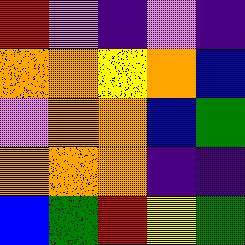[["red", "violet", "indigo", "violet", "indigo"], ["orange", "orange", "yellow", "orange", "blue"], ["violet", "orange", "orange", "blue", "green"], ["orange", "orange", "orange", "indigo", "indigo"], ["blue", "green", "red", "yellow", "green"]]